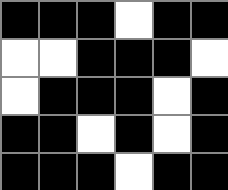[["black", "black", "black", "white", "black", "black"], ["white", "white", "black", "black", "black", "white"], ["white", "black", "black", "black", "white", "black"], ["black", "black", "white", "black", "white", "black"], ["black", "black", "black", "white", "black", "black"]]